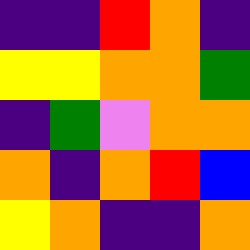[["indigo", "indigo", "red", "orange", "indigo"], ["yellow", "yellow", "orange", "orange", "green"], ["indigo", "green", "violet", "orange", "orange"], ["orange", "indigo", "orange", "red", "blue"], ["yellow", "orange", "indigo", "indigo", "orange"]]